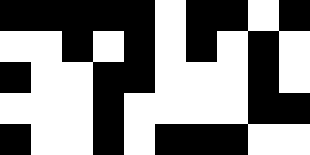[["black", "black", "black", "black", "black", "white", "black", "black", "white", "black"], ["white", "white", "black", "white", "black", "white", "black", "white", "black", "white"], ["black", "white", "white", "black", "black", "white", "white", "white", "black", "white"], ["white", "white", "white", "black", "white", "white", "white", "white", "black", "black"], ["black", "white", "white", "black", "white", "black", "black", "black", "white", "white"]]